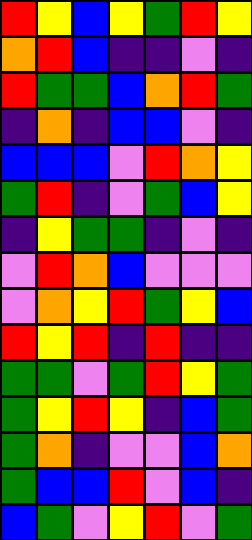[["red", "yellow", "blue", "yellow", "green", "red", "yellow"], ["orange", "red", "blue", "indigo", "indigo", "violet", "indigo"], ["red", "green", "green", "blue", "orange", "red", "green"], ["indigo", "orange", "indigo", "blue", "blue", "violet", "indigo"], ["blue", "blue", "blue", "violet", "red", "orange", "yellow"], ["green", "red", "indigo", "violet", "green", "blue", "yellow"], ["indigo", "yellow", "green", "green", "indigo", "violet", "indigo"], ["violet", "red", "orange", "blue", "violet", "violet", "violet"], ["violet", "orange", "yellow", "red", "green", "yellow", "blue"], ["red", "yellow", "red", "indigo", "red", "indigo", "indigo"], ["green", "green", "violet", "green", "red", "yellow", "green"], ["green", "yellow", "red", "yellow", "indigo", "blue", "green"], ["green", "orange", "indigo", "violet", "violet", "blue", "orange"], ["green", "blue", "blue", "red", "violet", "blue", "indigo"], ["blue", "green", "violet", "yellow", "red", "violet", "green"]]